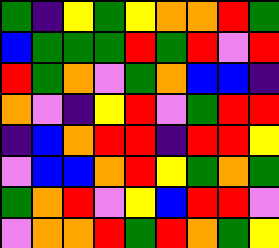[["green", "indigo", "yellow", "green", "yellow", "orange", "orange", "red", "green"], ["blue", "green", "green", "green", "red", "green", "red", "violet", "red"], ["red", "green", "orange", "violet", "green", "orange", "blue", "blue", "indigo"], ["orange", "violet", "indigo", "yellow", "red", "violet", "green", "red", "red"], ["indigo", "blue", "orange", "red", "red", "indigo", "red", "red", "yellow"], ["violet", "blue", "blue", "orange", "red", "yellow", "green", "orange", "green"], ["green", "orange", "red", "violet", "yellow", "blue", "red", "red", "violet"], ["violet", "orange", "orange", "red", "green", "red", "orange", "green", "yellow"]]